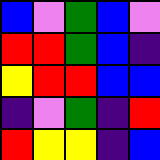[["blue", "violet", "green", "blue", "violet"], ["red", "red", "green", "blue", "indigo"], ["yellow", "red", "red", "blue", "blue"], ["indigo", "violet", "green", "indigo", "red"], ["red", "yellow", "yellow", "indigo", "blue"]]